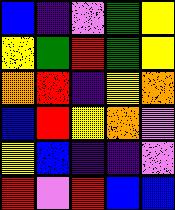[["blue", "indigo", "violet", "green", "yellow"], ["yellow", "green", "red", "green", "yellow"], ["orange", "red", "indigo", "yellow", "orange"], ["blue", "red", "yellow", "orange", "violet"], ["yellow", "blue", "indigo", "indigo", "violet"], ["red", "violet", "red", "blue", "blue"]]